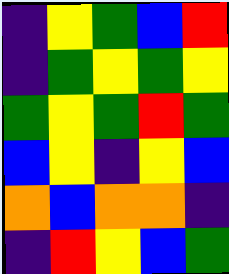[["indigo", "yellow", "green", "blue", "red"], ["indigo", "green", "yellow", "green", "yellow"], ["green", "yellow", "green", "red", "green"], ["blue", "yellow", "indigo", "yellow", "blue"], ["orange", "blue", "orange", "orange", "indigo"], ["indigo", "red", "yellow", "blue", "green"]]